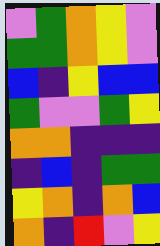[["violet", "green", "orange", "yellow", "violet"], ["green", "green", "orange", "yellow", "violet"], ["blue", "indigo", "yellow", "blue", "blue"], ["green", "violet", "violet", "green", "yellow"], ["orange", "orange", "indigo", "indigo", "indigo"], ["indigo", "blue", "indigo", "green", "green"], ["yellow", "orange", "indigo", "orange", "blue"], ["orange", "indigo", "red", "violet", "yellow"]]